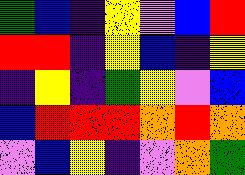[["green", "blue", "indigo", "yellow", "violet", "blue", "red"], ["red", "red", "indigo", "yellow", "blue", "indigo", "yellow"], ["indigo", "yellow", "indigo", "green", "yellow", "violet", "blue"], ["blue", "red", "red", "red", "orange", "red", "orange"], ["violet", "blue", "yellow", "indigo", "violet", "orange", "green"]]